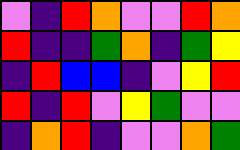[["violet", "indigo", "red", "orange", "violet", "violet", "red", "orange"], ["red", "indigo", "indigo", "green", "orange", "indigo", "green", "yellow"], ["indigo", "red", "blue", "blue", "indigo", "violet", "yellow", "red"], ["red", "indigo", "red", "violet", "yellow", "green", "violet", "violet"], ["indigo", "orange", "red", "indigo", "violet", "violet", "orange", "green"]]